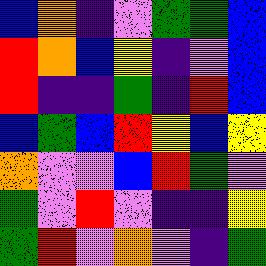[["blue", "orange", "indigo", "violet", "green", "green", "blue"], ["red", "orange", "blue", "yellow", "indigo", "violet", "blue"], ["red", "indigo", "indigo", "green", "indigo", "red", "blue"], ["blue", "green", "blue", "red", "yellow", "blue", "yellow"], ["orange", "violet", "violet", "blue", "red", "green", "violet"], ["green", "violet", "red", "violet", "indigo", "indigo", "yellow"], ["green", "red", "violet", "orange", "violet", "indigo", "green"]]